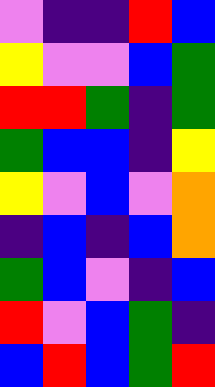[["violet", "indigo", "indigo", "red", "blue"], ["yellow", "violet", "violet", "blue", "green"], ["red", "red", "green", "indigo", "green"], ["green", "blue", "blue", "indigo", "yellow"], ["yellow", "violet", "blue", "violet", "orange"], ["indigo", "blue", "indigo", "blue", "orange"], ["green", "blue", "violet", "indigo", "blue"], ["red", "violet", "blue", "green", "indigo"], ["blue", "red", "blue", "green", "red"]]